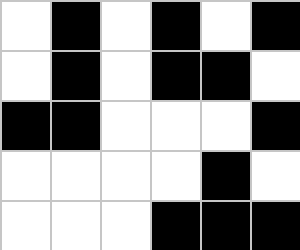[["white", "black", "white", "black", "white", "black"], ["white", "black", "white", "black", "black", "white"], ["black", "black", "white", "white", "white", "black"], ["white", "white", "white", "white", "black", "white"], ["white", "white", "white", "black", "black", "black"]]